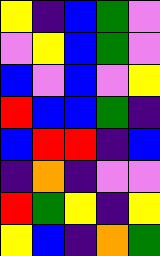[["yellow", "indigo", "blue", "green", "violet"], ["violet", "yellow", "blue", "green", "violet"], ["blue", "violet", "blue", "violet", "yellow"], ["red", "blue", "blue", "green", "indigo"], ["blue", "red", "red", "indigo", "blue"], ["indigo", "orange", "indigo", "violet", "violet"], ["red", "green", "yellow", "indigo", "yellow"], ["yellow", "blue", "indigo", "orange", "green"]]